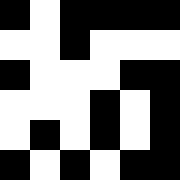[["black", "white", "black", "black", "black", "black"], ["white", "white", "black", "white", "white", "white"], ["black", "white", "white", "white", "black", "black"], ["white", "white", "white", "black", "white", "black"], ["white", "black", "white", "black", "white", "black"], ["black", "white", "black", "white", "black", "black"]]